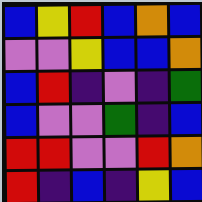[["blue", "yellow", "red", "blue", "orange", "blue"], ["violet", "violet", "yellow", "blue", "blue", "orange"], ["blue", "red", "indigo", "violet", "indigo", "green"], ["blue", "violet", "violet", "green", "indigo", "blue"], ["red", "red", "violet", "violet", "red", "orange"], ["red", "indigo", "blue", "indigo", "yellow", "blue"]]